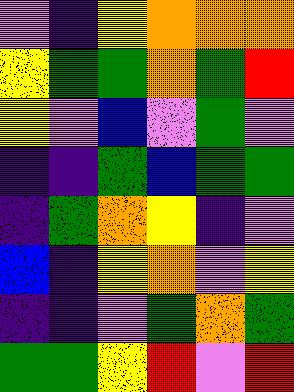[["violet", "indigo", "yellow", "orange", "orange", "orange"], ["yellow", "green", "green", "orange", "green", "red"], ["yellow", "violet", "blue", "violet", "green", "violet"], ["indigo", "indigo", "green", "blue", "green", "green"], ["indigo", "green", "orange", "yellow", "indigo", "violet"], ["blue", "indigo", "yellow", "orange", "violet", "yellow"], ["indigo", "indigo", "violet", "green", "orange", "green"], ["green", "green", "yellow", "red", "violet", "red"]]